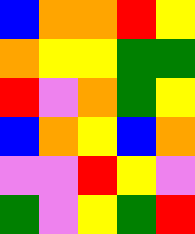[["blue", "orange", "orange", "red", "yellow"], ["orange", "yellow", "yellow", "green", "green"], ["red", "violet", "orange", "green", "yellow"], ["blue", "orange", "yellow", "blue", "orange"], ["violet", "violet", "red", "yellow", "violet"], ["green", "violet", "yellow", "green", "red"]]